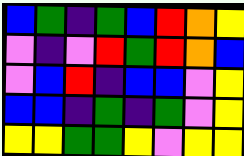[["blue", "green", "indigo", "green", "blue", "red", "orange", "yellow"], ["violet", "indigo", "violet", "red", "green", "red", "orange", "blue"], ["violet", "blue", "red", "indigo", "blue", "blue", "violet", "yellow"], ["blue", "blue", "indigo", "green", "indigo", "green", "violet", "yellow"], ["yellow", "yellow", "green", "green", "yellow", "violet", "yellow", "yellow"]]